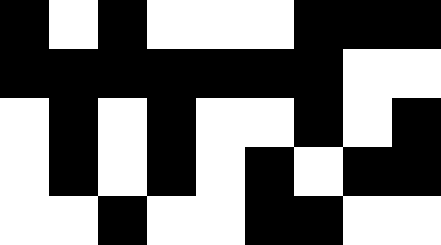[["black", "white", "black", "white", "white", "white", "black", "black", "black"], ["black", "black", "black", "black", "black", "black", "black", "white", "white"], ["white", "black", "white", "black", "white", "white", "black", "white", "black"], ["white", "black", "white", "black", "white", "black", "white", "black", "black"], ["white", "white", "black", "white", "white", "black", "black", "white", "white"]]